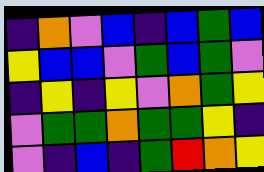[["indigo", "orange", "violet", "blue", "indigo", "blue", "green", "blue"], ["yellow", "blue", "blue", "violet", "green", "blue", "green", "violet"], ["indigo", "yellow", "indigo", "yellow", "violet", "orange", "green", "yellow"], ["violet", "green", "green", "orange", "green", "green", "yellow", "indigo"], ["violet", "indigo", "blue", "indigo", "green", "red", "orange", "yellow"]]